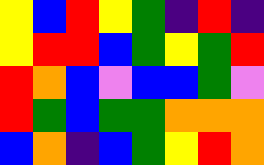[["yellow", "blue", "red", "yellow", "green", "indigo", "red", "indigo"], ["yellow", "red", "red", "blue", "green", "yellow", "green", "red"], ["red", "orange", "blue", "violet", "blue", "blue", "green", "violet"], ["red", "green", "blue", "green", "green", "orange", "orange", "orange"], ["blue", "orange", "indigo", "blue", "green", "yellow", "red", "orange"]]